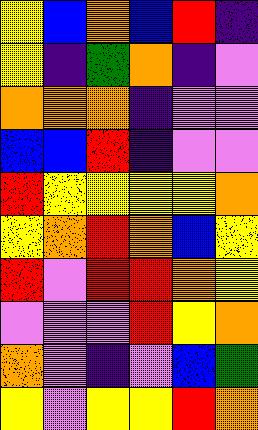[["yellow", "blue", "orange", "blue", "red", "indigo"], ["yellow", "indigo", "green", "orange", "indigo", "violet"], ["orange", "orange", "orange", "indigo", "violet", "violet"], ["blue", "blue", "red", "indigo", "violet", "violet"], ["red", "yellow", "yellow", "yellow", "yellow", "orange"], ["yellow", "orange", "red", "orange", "blue", "yellow"], ["red", "violet", "red", "red", "orange", "yellow"], ["violet", "violet", "violet", "red", "yellow", "orange"], ["orange", "violet", "indigo", "violet", "blue", "green"], ["yellow", "violet", "yellow", "yellow", "red", "orange"]]